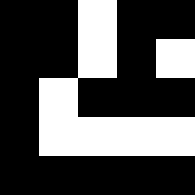[["black", "black", "white", "black", "black"], ["black", "black", "white", "black", "white"], ["black", "white", "black", "black", "black"], ["black", "white", "white", "white", "white"], ["black", "black", "black", "black", "black"]]